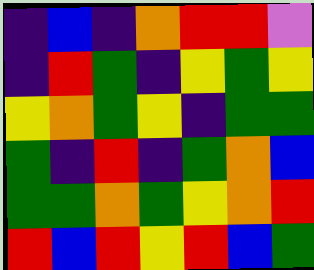[["indigo", "blue", "indigo", "orange", "red", "red", "violet"], ["indigo", "red", "green", "indigo", "yellow", "green", "yellow"], ["yellow", "orange", "green", "yellow", "indigo", "green", "green"], ["green", "indigo", "red", "indigo", "green", "orange", "blue"], ["green", "green", "orange", "green", "yellow", "orange", "red"], ["red", "blue", "red", "yellow", "red", "blue", "green"]]